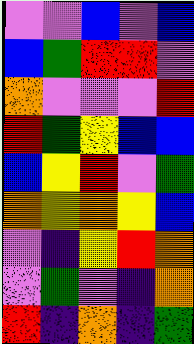[["violet", "violet", "blue", "violet", "blue"], ["blue", "green", "red", "red", "violet"], ["orange", "violet", "violet", "violet", "red"], ["red", "green", "yellow", "blue", "blue"], ["blue", "yellow", "red", "violet", "green"], ["orange", "yellow", "orange", "yellow", "blue"], ["violet", "indigo", "yellow", "red", "orange"], ["violet", "green", "violet", "indigo", "orange"], ["red", "indigo", "orange", "indigo", "green"]]